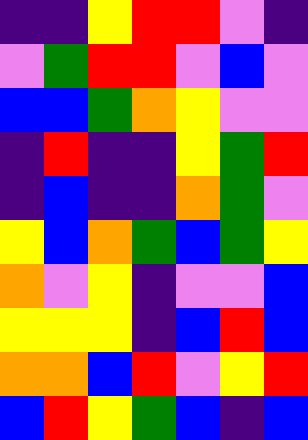[["indigo", "indigo", "yellow", "red", "red", "violet", "indigo"], ["violet", "green", "red", "red", "violet", "blue", "violet"], ["blue", "blue", "green", "orange", "yellow", "violet", "violet"], ["indigo", "red", "indigo", "indigo", "yellow", "green", "red"], ["indigo", "blue", "indigo", "indigo", "orange", "green", "violet"], ["yellow", "blue", "orange", "green", "blue", "green", "yellow"], ["orange", "violet", "yellow", "indigo", "violet", "violet", "blue"], ["yellow", "yellow", "yellow", "indigo", "blue", "red", "blue"], ["orange", "orange", "blue", "red", "violet", "yellow", "red"], ["blue", "red", "yellow", "green", "blue", "indigo", "blue"]]